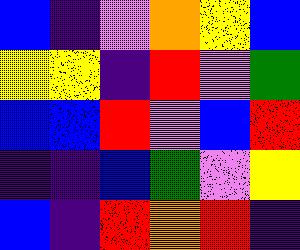[["blue", "indigo", "violet", "orange", "yellow", "blue"], ["yellow", "yellow", "indigo", "red", "violet", "green"], ["blue", "blue", "red", "violet", "blue", "red"], ["indigo", "indigo", "blue", "green", "violet", "yellow"], ["blue", "indigo", "red", "orange", "red", "indigo"]]